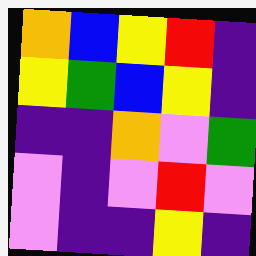[["orange", "blue", "yellow", "red", "indigo"], ["yellow", "green", "blue", "yellow", "indigo"], ["indigo", "indigo", "orange", "violet", "green"], ["violet", "indigo", "violet", "red", "violet"], ["violet", "indigo", "indigo", "yellow", "indigo"]]